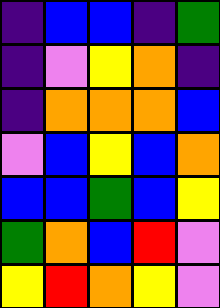[["indigo", "blue", "blue", "indigo", "green"], ["indigo", "violet", "yellow", "orange", "indigo"], ["indigo", "orange", "orange", "orange", "blue"], ["violet", "blue", "yellow", "blue", "orange"], ["blue", "blue", "green", "blue", "yellow"], ["green", "orange", "blue", "red", "violet"], ["yellow", "red", "orange", "yellow", "violet"]]